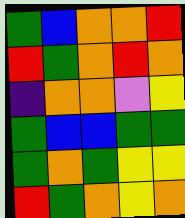[["green", "blue", "orange", "orange", "red"], ["red", "green", "orange", "red", "orange"], ["indigo", "orange", "orange", "violet", "yellow"], ["green", "blue", "blue", "green", "green"], ["green", "orange", "green", "yellow", "yellow"], ["red", "green", "orange", "yellow", "orange"]]